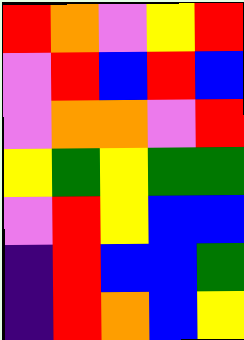[["red", "orange", "violet", "yellow", "red"], ["violet", "red", "blue", "red", "blue"], ["violet", "orange", "orange", "violet", "red"], ["yellow", "green", "yellow", "green", "green"], ["violet", "red", "yellow", "blue", "blue"], ["indigo", "red", "blue", "blue", "green"], ["indigo", "red", "orange", "blue", "yellow"]]